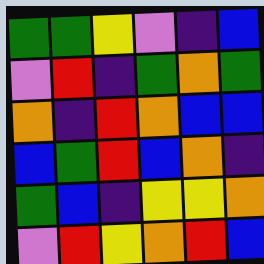[["green", "green", "yellow", "violet", "indigo", "blue"], ["violet", "red", "indigo", "green", "orange", "green"], ["orange", "indigo", "red", "orange", "blue", "blue"], ["blue", "green", "red", "blue", "orange", "indigo"], ["green", "blue", "indigo", "yellow", "yellow", "orange"], ["violet", "red", "yellow", "orange", "red", "blue"]]